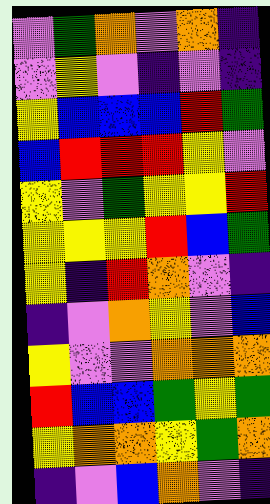[["violet", "green", "orange", "violet", "orange", "indigo"], ["violet", "yellow", "violet", "indigo", "violet", "indigo"], ["yellow", "blue", "blue", "blue", "red", "green"], ["blue", "red", "red", "red", "yellow", "violet"], ["yellow", "violet", "green", "yellow", "yellow", "red"], ["yellow", "yellow", "yellow", "red", "blue", "green"], ["yellow", "indigo", "red", "orange", "violet", "indigo"], ["indigo", "violet", "orange", "yellow", "violet", "blue"], ["yellow", "violet", "violet", "orange", "orange", "orange"], ["red", "blue", "blue", "green", "yellow", "green"], ["yellow", "orange", "orange", "yellow", "green", "orange"], ["indigo", "violet", "blue", "orange", "violet", "indigo"]]